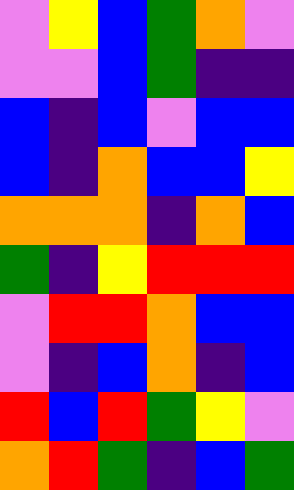[["violet", "yellow", "blue", "green", "orange", "violet"], ["violet", "violet", "blue", "green", "indigo", "indigo"], ["blue", "indigo", "blue", "violet", "blue", "blue"], ["blue", "indigo", "orange", "blue", "blue", "yellow"], ["orange", "orange", "orange", "indigo", "orange", "blue"], ["green", "indigo", "yellow", "red", "red", "red"], ["violet", "red", "red", "orange", "blue", "blue"], ["violet", "indigo", "blue", "orange", "indigo", "blue"], ["red", "blue", "red", "green", "yellow", "violet"], ["orange", "red", "green", "indigo", "blue", "green"]]